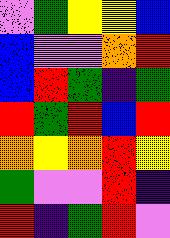[["violet", "green", "yellow", "yellow", "blue"], ["blue", "violet", "violet", "orange", "red"], ["blue", "red", "green", "indigo", "green"], ["red", "green", "red", "blue", "red"], ["orange", "yellow", "orange", "red", "yellow"], ["green", "violet", "violet", "red", "indigo"], ["red", "indigo", "green", "red", "violet"]]